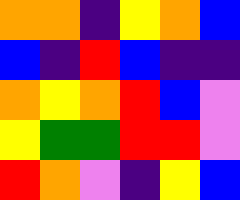[["orange", "orange", "indigo", "yellow", "orange", "blue"], ["blue", "indigo", "red", "blue", "indigo", "indigo"], ["orange", "yellow", "orange", "red", "blue", "violet"], ["yellow", "green", "green", "red", "red", "violet"], ["red", "orange", "violet", "indigo", "yellow", "blue"]]